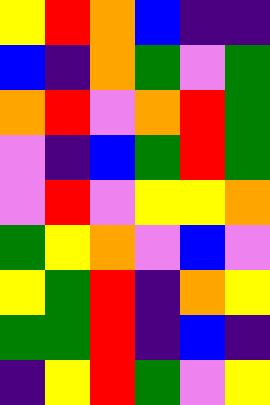[["yellow", "red", "orange", "blue", "indigo", "indigo"], ["blue", "indigo", "orange", "green", "violet", "green"], ["orange", "red", "violet", "orange", "red", "green"], ["violet", "indigo", "blue", "green", "red", "green"], ["violet", "red", "violet", "yellow", "yellow", "orange"], ["green", "yellow", "orange", "violet", "blue", "violet"], ["yellow", "green", "red", "indigo", "orange", "yellow"], ["green", "green", "red", "indigo", "blue", "indigo"], ["indigo", "yellow", "red", "green", "violet", "yellow"]]